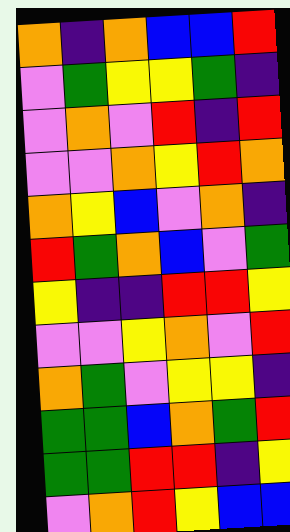[["orange", "indigo", "orange", "blue", "blue", "red"], ["violet", "green", "yellow", "yellow", "green", "indigo"], ["violet", "orange", "violet", "red", "indigo", "red"], ["violet", "violet", "orange", "yellow", "red", "orange"], ["orange", "yellow", "blue", "violet", "orange", "indigo"], ["red", "green", "orange", "blue", "violet", "green"], ["yellow", "indigo", "indigo", "red", "red", "yellow"], ["violet", "violet", "yellow", "orange", "violet", "red"], ["orange", "green", "violet", "yellow", "yellow", "indigo"], ["green", "green", "blue", "orange", "green", "red"], ["green", "green", "red", "red", "indigo", "yellow"], ["violet", "orange", "red", "yellow", "blue", "blue"]]